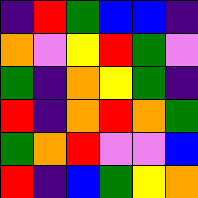[["indigo", "red", "green", "blue", "blue", "indigo"], ["orange", "violet", "yellow", "red", "green", "violet"], ["green", "indigo", "orange", "yellow", "green", "indigo"], ["red", "indigo", "orange", "red", "orange", "green"], ["green", "orange", "red", "violet", "violet", "blue"], ["red", "indigo", "blue", "green", "yellow", "orange"]]